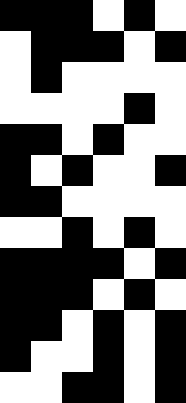[["black", "black", "black", "white", "black", "white"], ["white", "black", "black", "black", "white", "black"], ["white", "black", "white", "white", "white", "white"], ["white", "white", "white", "white", "black", "white"], ["black", "black", "white", "black", "white", "white"], ["black", "white", "black", "white", "white", "black"], ["black", "black", "white", "white", "white", "white"], ["white", "white", "black", "white", "black", "white"], ["black", "black", "black", "black", "white", "black"], ["black", "black", "black", "white", "black", "white"], ["black", "black", "white", "black", "white", "black"], ["black", "white", "white", "black", "white", "black"], ["white", "white", "black", "black", "white", "black"]]